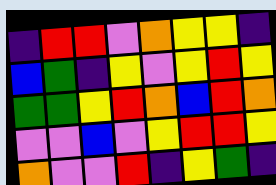[["indigo", "red", "red", "violet", "orange", "yellow", "yellow", "indigo"], ["blue", "green", "indigo", "yellow", "violet", "yellow", "red", "yellow"], ["green", "green", "yellow", "red", "orange", "blue", "red", "orange"], ["violet", "violet", "blue", "violet", "yellow", "red", "red", "yellow"], ["orange", "violet", "violet", "red", "indigo", "yellow", "green", "indigo"]]